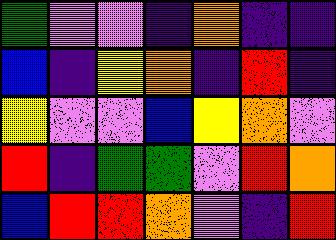[["green", "violet", "violet", "indigo", "orange", "indigo", "indigo"], ["blue", "indigo", "yellow", "orange", "indigo", "red", "indigo"], ["yellow", "violet", "violet", "blue", "yellow", "orange", "violet"], ["red", "indigo", "green", "green", "violet", "red", "orange"], ["blue", "red", "red", "orange", "violet", "indigo", "red"]]